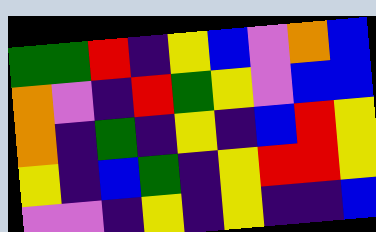[["green", "green", "red", "indigo", "yellow", "blue", "violet", "orange", "blue"], ["orange", "violet", "indigo", "red", "green", "yellow", "violet", "blue", "blue"], ["orange", "indigo", "green", "indigo", "yellow", "indigo", "blue", "red", "yellow"], ["yellow", "indigo", "blue", "green", "indigo", "yellow", "red", "red", "yellow"], ["violet", "violet", "indigo", "yellow", "indigo", "yellow", "indigo", "indigo", "blue"]]